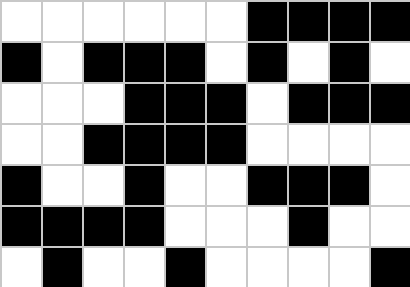[["white", "white", "white", "white", "white", "white", "black", "black", "black", "black"], ["black", "white", "black", "black", "black", "white", "black", "white", "black", "white"], ["white", "white", "white", "black", "black", "black", "white", "black", "black", "black"], ["white", "white", "black", "black", "black", "black", "white", "white", "white", "white"], ["black", "white", "white", "black", "white", "white", "black", "black", "black", "white"], ["black", "black", "black", "black", "white", "white", "white", "black", "white", "white"], ["white", "black", "white", "white", "black", "white", "white", "white", "white", "black"]]